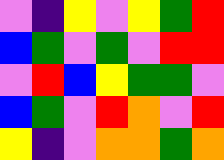[["violet", "indigo", "yellow", "violet", "yellow", "green", "red"], ["blue", "green", "violet", "green", "violet", "red", "red"], ["violet", "red", "blue", "yellow", "green", "green", "violet"], ["blue", "green", "violet", "red", "orange", "violet", "red"], ["yellow", "indigo", "violet", "orange", "orange", "green", "orange"]]